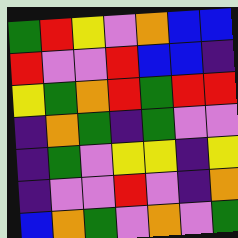[["green", "red", "yellow", "violet", "orange", "blue", "blue"], ["red", "violet", "violet", "red", "blue", "blue", "indigo"], ["yellow", "green", "orange", "red", "green", "red", "red"], ["indigo", "orange", "green", "indigo", "green", "violet", "violet"], ["indigo", "green", "violet", "yellow", "yellow", "indigo", "yellow"], ["indigo", "violet", "violet", "red", "violet", "indigo", "orange"], ["blue", "orange", "green", "violet", "orange", "violet", "green"]]